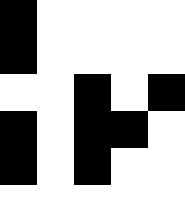[["black", "white", "white", "white", "white"], ["black", "white", "white", "white", "white"], ["white", "white", "black", "white", "black"], ["black", "white", "black", "black", "white"], ["black", "white", "black", "white", "white"], ["white", "white", "white", "white", "white"]]